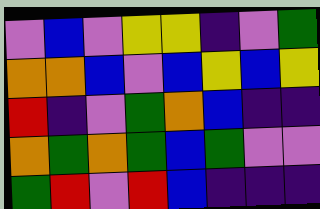[["violet", "blue", "violet", "yellow", "yellow", "indigo", "violet", "green"], ["orange", "orange", "blue", "violet", "blue", "yellow", "blue", "yellow"], ["red", "indigo", "violet", "green", "orange", "blue", "indigo", "indigo"], ["orange", "green", "orange", "green", "blue", "green", "violet", "violet"], ["green", "red", "violet", "red", "blue", "indigo", "indigo", "indigo"]]